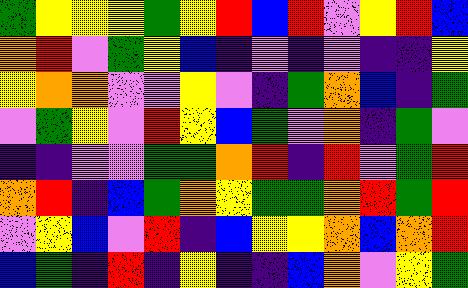[["green", "yellow", "yellow", "yellow", "green", "yellow", "red", "blue", "red", "violet", "yellow", "red", "blue"], ["orange", "red", "violet", "green", "yellow", "blue", "indigo", "violet", "indigo", "violet", "indigo", "indigo", "yellow"], ["yellow", "orange", "orange", "violet", "violet", "yellow", "violet", "indigo", "green", "orange", "blue", "indigo", "green"], ["violet", "green", "yellow", "violet", "red", "yellow", "blue", "green", "violet", "orange", "indigo", "green", "violet"], ["indigo", "indigo", "violet", "violet", "green", "green", "orange", "red", "indigo", "red", "violet", "green", "red"], ["orange", "red", "indigo", "blue", "green", "orange", "yellow", "green", "green", "orange", "red", "green", "red"], ["violet", "yellow", "blue", "violet", "red", "indigo", "blue", "yellow", "yellow", "orange", "blue", "orange", "red"], ["blue", "green", "indigo", "red", "indigo", "yellow", "indigo", "indigo", "blue", "orange", "violet", "yellow", "green"]]